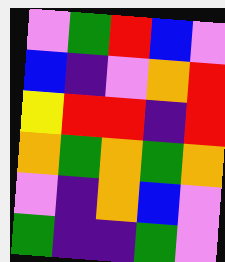[["violet", "green", "red", "blue", "violet"], ["blue", "indigo", "violet", "orange", "red"], ["yellow", "red", "red", "indigo", "red"], ["orange", "green", "orange", "green", "orange"], ["violet", "indigo", "orange", "blue", "violet"], ["green", "indigo", "indigo", "green", "violet"]]